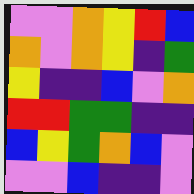[["violet", "violet", "orange", "yellow", "red", "blue"], ["orange", "violet", "orange", "yellow", "indigo", "green"], ["yellow", "indigo", "indigo", "blue", "violet", "orange"], ["red", "red", "green", "green", "indigo", "indigo"], ["blue", "yellow", "green", "orange", "blue", "violet"], ["violet", "violet", "blue", "indigo", "indigo", "violet"]]